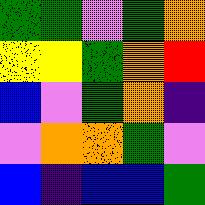[["green", "green", "violet", "green", "orange"], ["yellow", "yellow", "green", "orange", "red"], ["blue", "violet", "green", "orange", "indigo"], ["violet", "orange", "orange", "green", "violet"], ["blue", "indigo", "blue", "blue", "green"]]